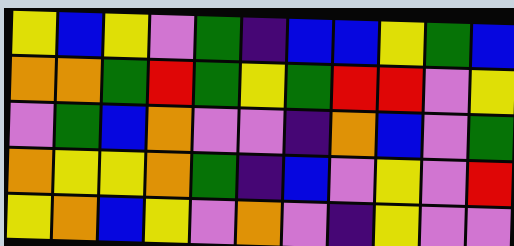[["yellow", "blue", "yellow", "violet", "green", "indigo", "blue", "blue", "yellow", "green", "blue"], ["orange", "orange", "green", "red", "green", "yellow", "green", "red", "red", "violet", "yellow"], ["violet", "green", "blue", "orange", "violet", "violet", "indigo", "orange", "blue", "violet", "green"], ["orange", "yellow", "yellow", "orange", "green", "indigo", "blue", "violet", "yellow", "violet", "red"], ["yellow", "orange", "blue", "yellow", "violet", "orange", "violet", "indigo", "yellow", "violet", "violet"]]